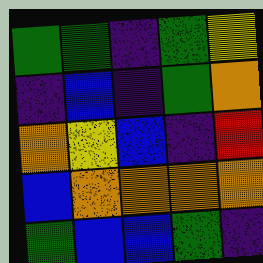[["green", "green", "indigo", "green", "yellow"], ["indigo", "blue", "indigo", "green", "orange"], ["orange", "yellow", "blue", "indigo", "red"], ["blue", "orange", "orange", "orange", "orange"], ["green", "blue", "blue", "green", "indigo"]]